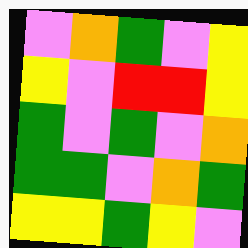[["violet", "orange", "green", "violet", "yellow"], ["yellow", "violet", "red", "red", "yellow"], ["green", "violet", "green", "violet", "orange"], ["green", "green", "violet", "orange", "green"], ["yellow", "yellow", "green", "yellow", "violet"]]